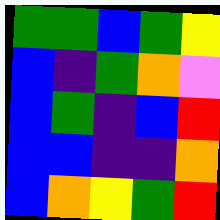[["green", "green", "blue", "green", "yellow"], ["blue", "indigo", "green", "orange", "violet"], ["blue", "green", "indigo", "blue", "red"], ["blue", "blue", "indigo", "indigo", "orange"], ["blue", "orange", "yellow", "green", "red"]]